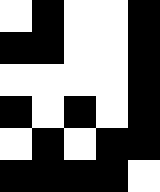[["white", "black", "white", "white", "black"], ["black", "black", "white", "white", "black"], ["white", "white", "white", "white", "black"], ["black", "white", "black", "white", "black"], ["white", "black", "white", "black", "black"], ["black", "black", "black", "black", "white"]]